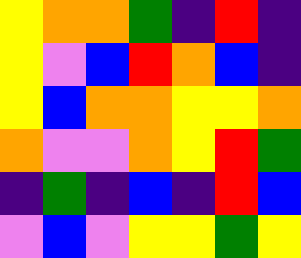[["yellow", "orange", "orange", "green", "indigo", "red", "indigo"], ["yellow", "violet", "blue", "red", "orange", "blue", "indigo"], ["yellow", "blue", "orange", "orange", "yellow", "yellow", "orange"], ["orange", "violet", "violet", "orange", "yellow", "red", "green"], ["indigo", "green", "indigo", "blue", "indigo", "red", "blue"], ["violet", "blue", "violet", "yellow", "yellow", "green", "yellow"]]